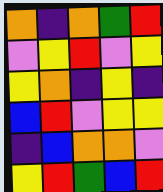[["orange", "indigo", "orange", "green", "red"], ["violet", "yellow", "red", "violet", "yellow"], ["yellow", "orange", "indigo", "yellow", "indigo"], ["blue", "red", "violet", "yellow", "yellow"], ["indigo", "blue", "orange", "orange", "violet"], ["yellow", "red", "green", "blue", "red"]]